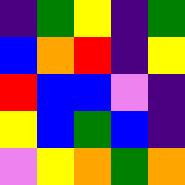[["indigo", "green", "yellow", "indigo", "green"], ["blue", "orange", "red", "indigo", "yellow"], ["red", "blue", "blue", "violet", "indigo"], ["yellow", "blue", "green", "blue", "indigo"], ["violet", "yellow", "orange", "green", "orange"]]